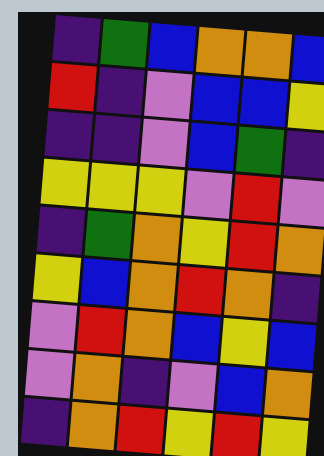[["indigo", "green", "blue", "orange", "orange", "blue"], ["red", "indigo", "violet", "blue", "blue", "yellow"], ["indigo", "indigo", "violet", "blue", "green", "indigo"], ["yellow", "yellow", "yellow", "violet", "red", "violet"], ["indigo", "green", "orange", "yellow", "red", "orange"], ["yellow", "blue", "orange", "red", "orange", "indigo"], ["violet", "red", "orange", "blue", "yellow", "blue"], ["violet", "orange", "indigo", "violet", "blue", "orange"], ["indigo", "orange", "red", "yellow", "red", "yellow"]]